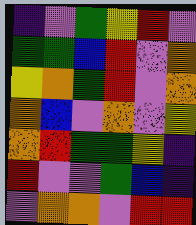[["indigo", "violet", "green", "yellow", "red", "violet"], ["green", "green", "blue", "red", "violet", "orange"], ["yellow", "orange", "green", "red", "violet", "orange"], ["orange", "blue", "violet", "orange", "violet", "yellow"], ["orange", "red", "green", "green", "yellow", "indigo"], ["red", "violet", "violet", "green", "blue", "indigo"], ["violet", "orange", "orange", "violet", "red", "red"]]